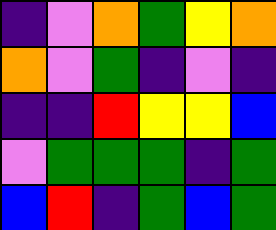[["indigo", "violet", "orange", "green", "yellow", "orange"], ["orange", "violet", "green", "indigo", "violet", "indigo"], ["indigo", "indigo", "red", "yellow", "yellow", "blue"], ["violet", "green", "green", "green", "indigo", "green"], ["blue", "red", "indigo", "green", "blue", "green"]]